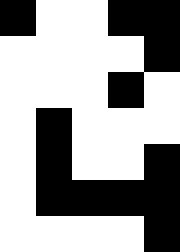[["black", "white", "white", "black", "black"], ["white", "white", "white", "white", "black"], ["white", "white", "white", "black", "white"], ["white", "black", "white", "white", "white"], ["white", "black", "white", "white", "black"], ["white", "black", "black", "black", "black"], ["white", "white", "white", "white", "black"]]